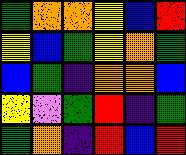[["green", "orange", "orange", "yellow", "blue", "red"], ["yellow", "blue", "green", "yellow", "orange", "green"], ["blue", "green", "indigo", "orange", "orange", "blue"], ["yellow", "violet", "green", "red", "indigo", "green"], ["green", "orange", "indigo", "red", "blue", "red"]]